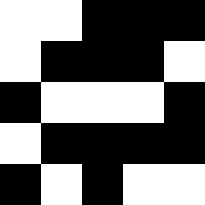[["white", "white", "black", "black", "black"], ["white", "black", "black", "black", "white"], ["black", "white", "white", "white", "black"], ["white", "black", "black", "black", "black"], ["black", "white", "black", "white", "white"]]